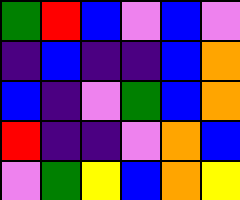[["green", "red", "blue", "violet", "blue", "violet"], ["indigo", "blue", "indigo", "indigo", "blue", "orange"], ["blue", "indigo", "violet", "green", "blue", "orange"], ["red", "indigo", "indigo", "violet", "orange", "blue"], ["violet", "green", "yellow", "blue", "orange", "yellow"]]